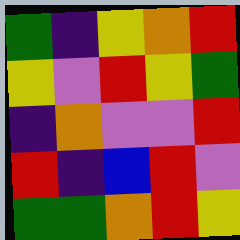[["green", "indigo", "yellow", "orange", "red"], ["yellow", "violet", "red", "yellow", "green"], ["indigo", "orange", "violet", "violet", "red"], ["red", "indigo", "blue", "red", "violet"], ["green", "green", "orange", "red", "yellow"]]